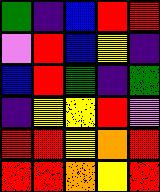[["green", "indigo", "blue", "red", "red"], ["violet", "red", "blue", "yellow", "indigo"], ["blue", "red", "green", "indigo", "green"], ["indigo", "yellow", "yellow", "red", "violet"], ["red", "red", "yellow", "orange", "red"], ["red", "red", "orange", "yellow", "red"]]